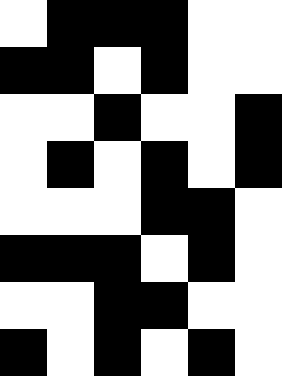[["white", "black", "black", "black", "white", "white"], ["black", "black", "white", "black", "white", "white"], ["white", "white", "black", "white", "white", "black"], ["white", "black", "white", "black", "white", "black"], ["white", "white", "white", "black", "black", "white"], ["black", "black", "black", "white", "black", "white"], ["white", "white", "black", "black", "white", "white"], ["black", "white", "black", "white", "black", "white"]]